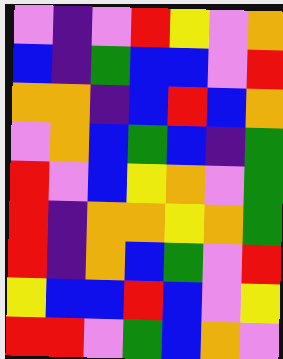[["violet", "indigo", "violet", "red", "yellow", "violet", "orange"], ["blue", "indigo", "green", "blue", "blue", "violet", "red"], ["orange", "orange", "indigo", "blue", "red", "blue", "orange"], ["violet", "orange", "blue", "green", "blue", "indigo", "green"], ["red", "violet", "blue", "yellow", "orange", "violet", "green"], ["red", "indigo", "orange", "orange", "yellow", "orange", "green"], ["red", "indigo", "orange", "blue", "green", "violet", "red"], ["yellow", "blue", "blue", "red", "blue", "violet", "yellow"], ["red", "red", "violet", "green", "blue", "orange", "violet"]]